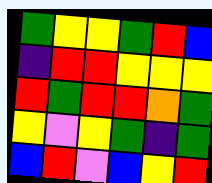[["green", "yellow", "yellow", "green", "red", "blue"], ["indigo", "red", "red", "yellow", "yellow", "yellow"], ["red", "green", "red", "red", "orange", "green"], ["yellow", "violet", "yellow", "green", "indigo", "green"], ["blue", "red", "violet", "blue", "yellow", "red"]]